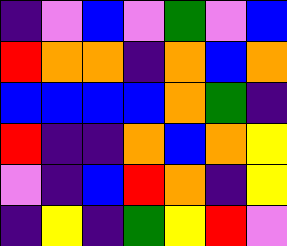[["indigo", "violet", "blue", "violet", "green", "violet", "blue"], ["red", "orange", "orange", "indigo", "orange", "blue", "orange"], ["blue", "blue", "blue", "blue", "orange", "green", "indigo"], ["red", "indigo", "indigo", "orange", "blue", "orange", "yellow"], ["violet", "indigo", "blue", "red", "orange", "indigo", "yellow"], ["indigo", "yellow", "indigo", "green", "yellow", "red", "violet"]]